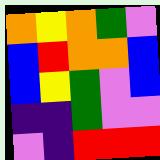[["orange", "yellow", "orange", "green", "violet"], ["blue", "red", "orange", "orange", "blue"], ["blue", "yellow", "green", "violet", "blue"], ["indigo", "indigo", "green", "violet", "violet"], ["violet", "indigo", "red", "red", "red"]]